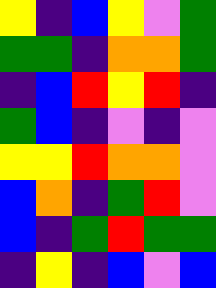[["yellow", "indigo", "blue", "yellow", "violet", "green"], ["green", "green", "indigo", "orange", "orange", "green"], ["indigo", "blue", "red", "yellow", "red", "indigo"], ["green", "blue", "indigo", "violet", "indigo", "violet"], ["yellow", "yellow", "red", "orange", "orange", "violet"], ["blue", "orange", "indigo", "green", "red", "violet"], ["blue", "indigo", "green", "red", "green", "green"], ["indigo", "yellow", "indigo", "blue", "violet", "blue"]]